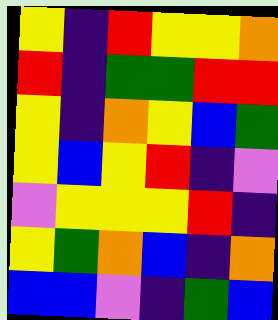[["yellow", "indigo", "red", "yellow", "yellow", "orange"], ["red", "indigo", "green", "green", "red", "red"], ["yellow", "indigo", "orange", "yellow", "blue", "green"], ["yellow", "blue", "yellow", "red", "indigo", "violet"], ["violet", "yellow", "yellow", "yellow", "red", "indigo"], ["yellow", "green", "orange", "blue", "indigo", "orange"], ["blue", "blue", "violet", "indigo", "green", "blue"]]